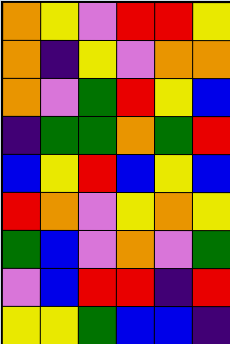[["orange", "yellow", "violet", "red", "red", "yellow"], ["orange", "indigo", "yellow", "violet", "orange", "orange"], ["orange", "violet", "green", "red", "yellow", "blue"], ["indigo", "green", "green", "orange", "green", "red"], ["blue", "yellow", "red", "blue", "yellow", "blue"], ["red", "orange", "violet", "yellow", "orange", "yellow"], ["green", "blue", "violet", "orange", "violet", "green"], ["violet", "blue", "red", "red", "indigo", "red"], ["yellow", "yellow", "green", "blue", "blue", "indigo"]]